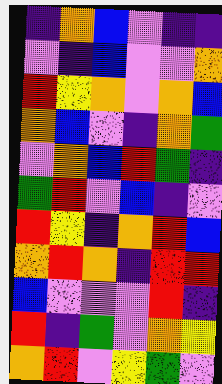[["indigo", "orange", "blue", "violet", "indigo", "indigo"], ["violet", "indigo", "blue", "violet", "violet", "orange"], ["red", "yellow", "orange", "violet", "orange", "blue"], ["orange", "blue", "violet", "indigo", "orange", "green"], ["violet", "orange", "blue", "red", "green", "indigo"], ["green", "red", "violet", "blue", "indigo", "violet"], ["red", "yellow", "indigo", "orange", "red", "blue"], ["orange", "red", "orange", "indigo", "red", "red"], ["blue", "violet", "violet", "violet", "red", "indigo"], ["red", "indigo", "green", "violet", "orange", "yellow"], ["orange", "red", "violet", "yellow", "green", "violet"]]